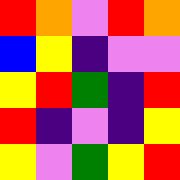[["red", "orange", "violet", "red", "orange"], ["blue", "yellow", "indigo", "violet", "violet"], ["yellow", "red", "green", "indigo", "red"], ["red", "indigo", "violet", "indigo", "yellow"], ["yellow", "violet", "green", "yellow", "red"]]